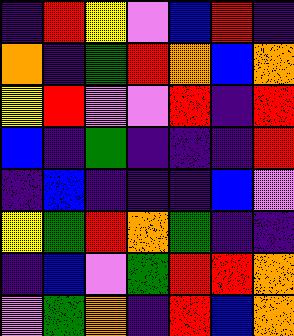[["indigo", "red", "yellow", "violet", "blue", "red", "indigo"], ["orange", "indigo", "green", "red", "orange", "blue", "orange"], ["yellow", "red", "violet", "violet", "red", "indigo", "red"], ["blue", "indigo", "green", "indigo", "indigo", "indigo", "red"], ["indigo", "blue", "indigo", "indigo", "indigo", "blue", "violet"], ["yellow", "green", "red", "orange", "green", "indigo", "indigo"], ["indigo", "blue", "violet", "green", "red", "red", "orange"], ["violet", "green", "orange", "indigo", "red", "blue", "orange"]]